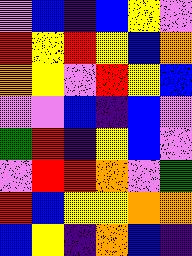[["violet", "blue", "indigo", "blue", "yellow", "violet"], ["red", "yellow", "red", "yellow", "blue", "orange"], ["orange", "yellow", "violet", "red", "yellow", "blue"], ["violet", "violet", "blue", "indigo", "blue", "violet"], ["green", "red", "indigo", "yellow", "blue", "violet"], ["violet", "red", "red", "orange", "violet", "green"], ["red", "blue", "yellow", "yellow", "orange", "orange"], ["blue", "yellow", "indigo", "orange", "blue", "indigo"]]